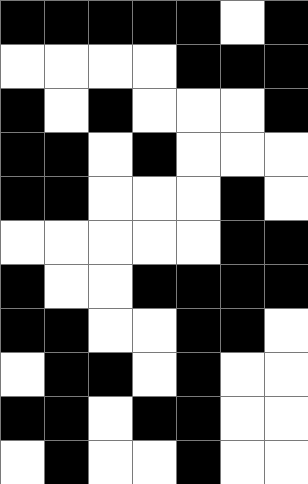[["black", "black", "black", "black", "black", "white", "black"], ["white", "white", "white", "white", "black", "black", "black"], ["black", "white", "black", "white", "white", "white", "black"], ["black", "black", "white", "black", "white", "white", "white"], ["black", "black", "white", "white", "white", "black", "white"], ["white", "white", "white", "white", "white", "black", "black"], ["black", "white", "white", "black", "black", "black", "black"], ["black", "black", "white", "white", "black", "black", "white"], ["white", "black", "black", "white", "black", "white", "white"], ["black", "black", "white", "black", "black", "white", "white"], ["white", "black", "white", "white", "black", "white", "white"]]